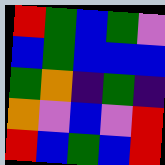[["red", "green", "blue", "green", "violet"], ["blue", "green", "blue", "blue", "blue"], ["green", "orange", "indigo", "green", "indigo"], ["orange", "violet", "blue", "violet", "red"], ["red", "blue", "green", "blue", "red"]]